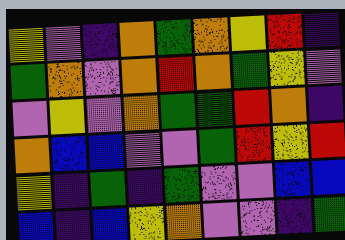[["yellow", "violet", "indigo", "orange", "green", "orange", "yellow", "red", "indigo"], ["green", "orange", "violet", "orange", "red", "orange", "green", "yellow", "violet"], ["violet", "yellow", "violet", "orange", "green", "green", "red", "orange", "indigo"], ["orange", "blue", "blue", "violet", "violet", "green", "red", "yellow", "red"], ["yellow", "indigo", "green", "indigo", "green", "violet", "violet", "blue", "blue"], ["blue", "indigo", "blue", "yellow", "orange", "violet", "violet", "indigo", "green"]]